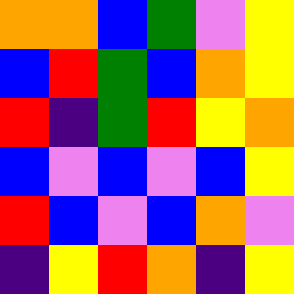[["orange", "orange", "blue", "green", "violet", "yellow"], ["blue", "red", "green", "blue", "orange", "yellow"], ["red", "indigo", "green", "red", "yellow", "orange"], ["blue", "violet", "blue", "violet", "blue", "yellow"], ["red", "blue", "violet", "blue", "orange", "violet"], ["indigo", "yellow", "red", "orange", "indigo", "yellow"]]